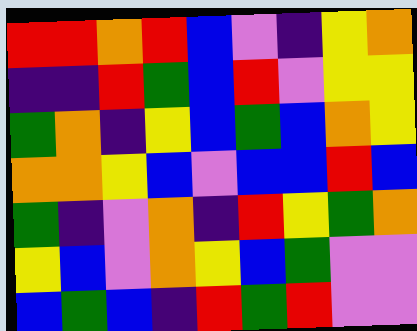[["red", "red", "orange", "red", "blue", "violet", "indigo", "yellow", "orange"], ["indigo", "indigo", "red", "green", "blue", "red", "violet", "yellow", "yellow"], ["green", "orange", "indigo", "yellow", "blue", "green", "blue", "orange", "yellow"], ["orange", "orange", "yellow", "blue", "violet", "blue", "blue", "red", "blue"], ["green", "indigo", "violet", "orange", "indigo", "red", "yellow", "green", "orange"], ["yellow", "blue", "violet", "orange", "yellow", "blue", "green", "violet", "violet"], ["blue", "green", "blue", "indigo", "red", "green", "red", "violet", "violet"]]